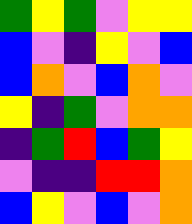[["green", "yellow", "green", "violet", "yellow", "yellow"], ["blue", "violet", "indigo", "yellow", "violet", "blue"], ["blue", "orange", "violet", "blue", "orange", "violet"], ["yellow", "indigo", "green", "violet", "orange", "orange"], ["indigo", "green", "red", "blue", "green", "yellow"], ["violet", "indigo", "indigo", "red", "red", "orange"], ["blue", "yellow", "violet", "blue", "violet", "orange"]]